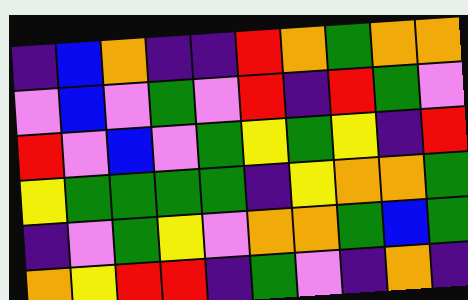[["indigo", "blue", "orange", "indigo", "indigo", "red", "orange", "green", "orange", "orange"], ["violet", "blue", "violet", "green", "violet", "red", "indigo", "red", "green", "violet"], ["red", "violet", "blue", "violet", "green", "yellow", "green", "yellow", "indigo", "red"], ["yellow", "green", "green", "green", "green", "indigo", "yellow", "orange", "orange", "green"], ["indigo", "violet", "green", "yellow", "violet", "orange", "orange", "green", "blue", "green"], ["orange", "yellow", "red", "red", "indigo", "green", "violet", "indigo", "orange", "indigo"]]